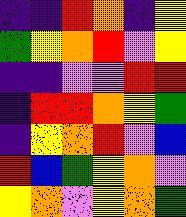[["indigo", "indigo", "red", "orange", "indigo", "yellow"], ["green", "yellow", "orange", "red", "violet", "yellow"], ["indigo", "indigo", "violet", "violet", "red", "red"], ["indigo", "red", "red", "orange", "yellow", "green"], ["indigo", "yellow", "orange", "red", "violet", "blue"], ["red", "blue", "green", "yellow", "orange", "violet"], ["yellow", "orange", "violet", "yellow", "orange", "green"]]